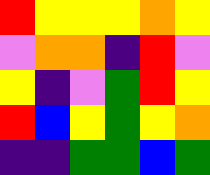[["red", "yellow", "yellow", "yellow", "orange", "yellow"], ["violet", "orange", "orange", "indigo", "red", "violet"], ["yellow", "indigo", "violet", "green", "red", "yellow"], ["red", "blue", "yellow", "green", "yellow", "orange"], ["indigo", "indigo", "green", "green", "blue", "green"]]